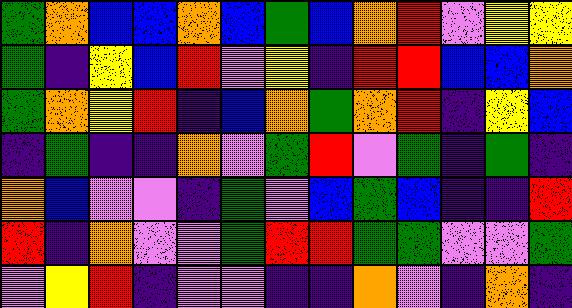[["green", "orange", "blue", "blue", "orange", "blue", "green", "blue", "orange", "red", "violet", "yellow", "yellow"], ["green", "indigo", "yellow", "blue", "red", "violet", "yellow", "indigo", "red", "red", "blue", "blue", "orange"], ["green", "orange", "yellow", "red", "indigo", "blue", "orange", "green", "orange", "red", "indigo", "yellow", "blue"], ["indigo", "green", "indigo", "indigo", "orange", "violet", "green", "red", "violet", "green", "indigo", "green", "indigo"], ["orange", "blue", "violet", "violet", "indigo", "green", "violet", "blue", "green", "blue", "indigo", "indigo", "red"], ["red", "indigo", "orange", "violet", "violet", "green", "red", "red", "green", "green", "violet", "violet", "green"], ["violet", "yellow", "red", "indigo", "violet", "violet", "indigo", "indigo", "orange", "violet", "indigo", "orange", "indigo"]]